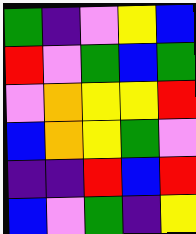[["green", "indigo", "violet", "yellow", "blue"], ["red", "violet", "green", "blue", "green"], ["violet", "orange", "yellow", "yellow", "red"], ["blue", "orange", "yellow", "green", "violet"], ["indigo", "indigo", "red", "blue", "red"], ["blue", "violet", "green", "indigo", "yellow"]]